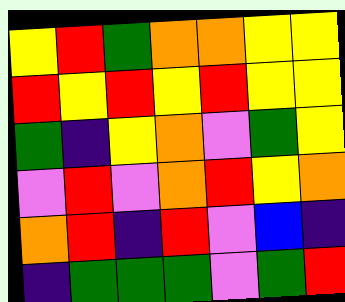[["yellow", "red", "green", "orange", "orange", "yellow", "yellow"], ["red", "yellow", "red", "yellow", "red", "yellow", "yellow"], ["green", "indigo", "yellow", "orange", "violet", "green", "yellow"], ["violet", "red", "violet", "orange", "red", "yellow", "orange"], ["orange", "red", "indigo", "red", "violet", "blue", "indigo"], ["indigo", "green", "green", "green", "violet", "green", "red"]]